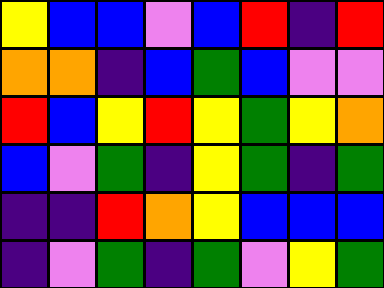[["yellow", "blue", "blue", "violet", "blue", "red", "indigo", "red"], ["orange", "orange", "indigo", "blue", "green", "blue", "violet", "violet"], ["red", "blue", "yellow", "red", "yellow", "green", "yellow", "orange"], ["blue", "violet", "green", "indigo", "yellow", "green", "indigo", "green"], ["indigo", "indigo", "red", "orange", "yellow", "blue", "blue", "blue"], ["indigo", "violet", "green", "indigo", "green", "violet", "yellow", "green"]]